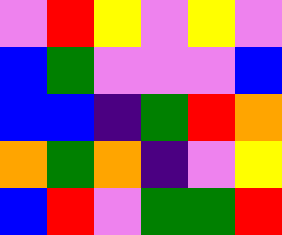[["violet", "red", "yellow", "violet", "yellow", "violet"], ["blue", "green", "violet", "violet", "violet", "blue"], ["blue", "blue", "indigo", "green", "red", "orange"], ["orange", "green", "orange", "indigo", "violet", "yellow"], ["blue", "red", "violet", "green", "green", "red"]]